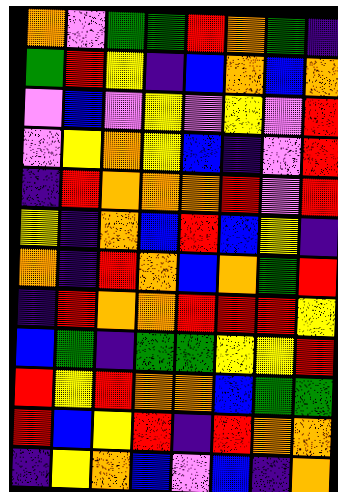[["orange", "violet", "green", "green", "red", "orange", "green", "indigo"], ["green", "red", "yellow", "indigo", "blue", "orange", "blue", "orange"], ["violet", "blue", "violet", "yellow", "violet", "yellow", "violet", "red"], ["violet", "yellow", "orange", "yellow", "blue", "indigo", "violet", "red"], ["indigo", "red", "orange", "orange", "orange", "red", "violet", "red"], ["yellow", "indigo", "orange", "blue", "red", "blue", "yellow", "indigo"], ["orange", "indigo", "red", "orange", "blue", "orange", "green", "red"], ["indigo", "red", "orange", "orange", "red", "red", "red", "yellow"], ["blue", "green", "indigo", "green", "green", "yellow", "yellow", "red"], ["red", "yellow", "red", "orange", "orange", "blue", "green", "green"], ["red", "blue", "yellow", "red", "indigo", "red", "orange", "orange"], ["indigo", "yellow", "orange", "blue", "violet", "blue", "indigo", "orange"]]